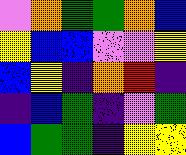[["violet", "orange", "green", "green", "orange", "blue"], ["yellow", "blue", "blue", "violet", "violet", "yellow"], ["blue", "yellow", "indigo", "orange", "red", "indigo"], ["indigo", "blue", "green", "indigo", "violet", "green"], ["blue", "green", "green", "indigo", "yellow", "yellow"]]